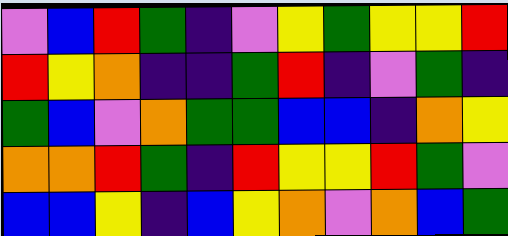[["violet", "blue", "red", "green", "indigo", "violet", "yellow", "green", "yellow", "yellow", "red"], ["red", "yellow", "orange", "indigo", "indigo", "green", "red", "indigo", "violet", "green", "indigo"], ["green", "blue", "violet", "orange", "green", "green", "blue", "blue", "indigo", "orange", "yellow"], ["orange", "orange", "red", "green", "indigo", "red", "yellow", "yellow", "red", "green", "violet"], ["blue", "blue", "yellow", "indigo", "blue", "yellow", "orange", "violet", "orange", "blue", "green"]]